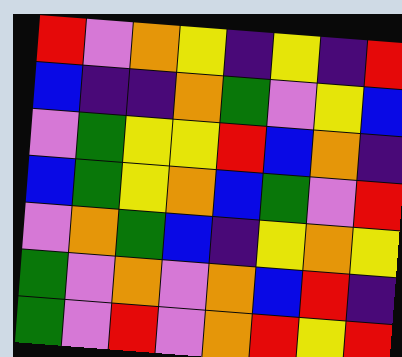[["red", "violet", "orange", "yellow", "indigo", "yellow", "indigo", "red"], ["blue", "indigo", "indigo", "orange", "green", "violet", "yellow", "blue"], ["violet", "green", "yellow", "yellow", "red", "blue", "orange", "indigo"], ["blue", "green", "yellow", "orange", "blue", "green", "violet", "red"], ["violet", "orange", "green", "blue", "indigo", "yellow", "orange", "yellow"], ["green", "violet", "orange", "violet", "orange", "blue", "red", "indigo"], ["green", "violet", "red", "violet", "orange", "red", "yellow", "red"]]